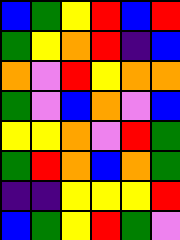[["blue", "green", "yellow", "red", "blue", "red"], ["green", "yellow", "orange", "red", "indigo", "blue"], ["orange", "violet", "red", "yellow", "orange", "orange"], ["green", "violet", "blue", "orange", "violet", "blue"], ["yellow", "yellow", "orange", "violet", "red", "green"], ["green", "red", "orange", "blue", "orange", "green"], ["indigo", "indigo", "yellow", "yellow", "yellow", "red"], ["blue", "green", "yellow", "red", "green", "violet"]]